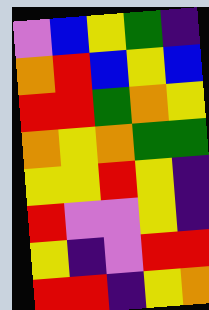[["violet", "blue", "yellow", "green", "indigo"], ["orange", "red", "blue", "yellow", "blue"], ["red", "red", "green", "orange", "yellow"], ["orange", "yellow", "orange", "green", "green"], ["yellow", "yellow", "red", "yellow", "indigo"], ["red", "violet", "violet", "yellow", "indigo"], ["yellow", "indigo", "violet", "red", "red"], ["red", "red", "indigo", "yellow", "orange"]]